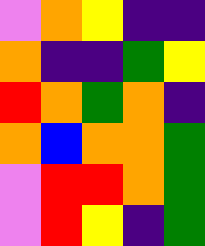[["violet", "orange", "yellow", "indigo", "indigo"], ["orange", "indigo", "indigo", "green", "yellow"], ["red", "orange", "green", "orange", "indigo"], ["orange", "blue", "orange", "orange", "green"], ["violet", "red", "red", "orange", "green"], ["violet", "red", "yellow", "indigo", "green"]]